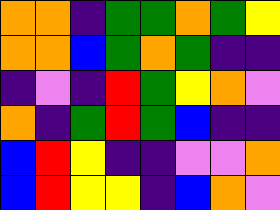[["orange", "orange", "indigo", "green", "green", "orange", "green", "yellow"], ["orange", "orange", "blue", "green", "orange", "green", "indigo", "indigo"], ["indigo", "violet", "indigo", "red", "green", "yellow", "orange", "violet"], ["orange", "indigo", "green", "red", "green", "blue", "indigo", "indigo"], ["blue", "red", "yellow", "indigo", "indigo", "violet", "violet", "orange"], ["blue", "red", "yellow", "yellow", "indigo", "blue", "orange", "violet"]]